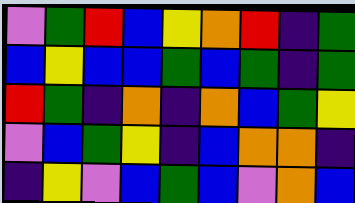[["violet", "green", "red", "blue", "yellow", "orange", "red", "indigo", "green"], ["blue", "yellow", "blue", "blue", "green", "blue", "green", "indigo", "green"], ["red", "green", "indigo", "orange", "indigo", "orange", "blue", "green", "yellow"], ["violet", "blue", "green", "yellow", "indigo", "blue", "orange", "orange", "indigo"], ["indigo", "yellow", "violet", "blue", "green", "blue", "violet", "orange", "blue"]]